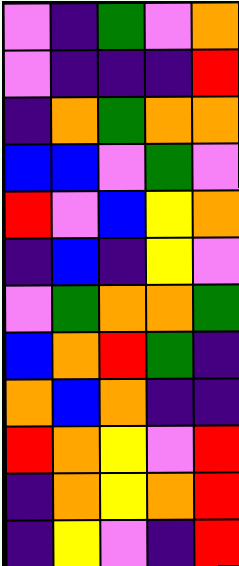[["violet", "indigo", "green", "violet", "orange"], ["violet", "indigo", "indigo", "indigo", "red"], ["indigo", "orange", "green", "orange", "orange"], ["blue", "blue", "violet", "green", "violet"], ["red", "violet", "blue", "yellow", "orange"], ["indigo", "blue", "indigo", "yellow", "violet"], ["violet", "green", "orange", "orange", "green"], ["blue", "orange", "red", "green", "indigo"], ["orange", "blue", "orange", "indigo", "indigo"], ["red", "orange", "yellow", "violet", "red"], ["indigo", "orange", "yellow", "orange", "red"], ["indigo", "yellow", "violet", "indigo", "red"]]